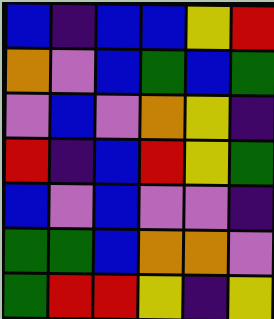[["blue", "indigo", "blue", "blue", "yellow", "red"], ["orange", "violet", "blue", "green", "blue", "green"], ["violet", "blue", "violet", "orange", "yellow", "indigo"], ["red", "indigo", "blue", "red", "yellow", "green"], ["blue", "violet", "blue", "violet", "violet", "indigo"], ["green", "green", "blue", "orange", "orange", "violet"], ["green", "red", "red", "yellow", "indigo", "yellow"]]